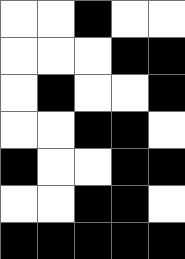[["white", "white", "black", "white", "white"], ["white", "white", "white", "black", "black"], ["white", "black", "white", "white", "black"], ["white", "white", "black", "black", "white"], ["black", "white", "white", "black", "black"], ["white", "white", "black", "black", "white"], ["black", "black", "black", "black", "black"]]